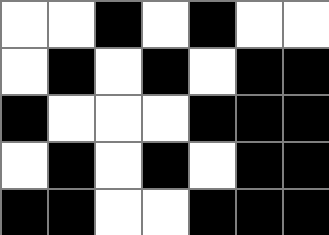[["white", "white", "black", "white", "black", "white", "white"], ["white", "black", "white", "black", "white", "black", "black"], ["black", "white", "white", "white", "black", "black", "black"], ["white", "black", "white", "black", "white", "black", "black"], ["black", "black", "white", "white", "black", "black", "black"]]